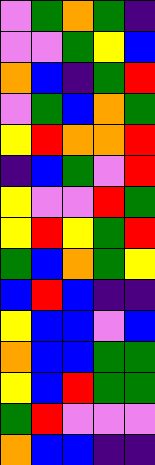[["violet", "green", "orange", "green", "indigo"], ["violet", "violet", "green", "yellow", "blue"], ["orange", "blue", "indigo", "green", "red"], ["violet", "green", "blue", "orange", "green"], ["yellow", "red", "orange", "orange", "red"], ["indigo", "blue", "green", "violet", "red"], ["yellow", "violet", "violet", "red", "green"], ["yellow", "red", "yellow", "green", "red"], ["green", "blue", "orange", "green", "yellow"], ["blue", "red", "blue", "indigo", "indigo"], ["yellow", "blue", "blue", "violet", "blue"], ["orange", "blue", "blue", "green", "green"], ["yellow", "blue", "red", "green", "green"], ["green", "red", "violet", "violet", "violet"], ["orange", "blue", "blue", "indigo", "indigo"]]